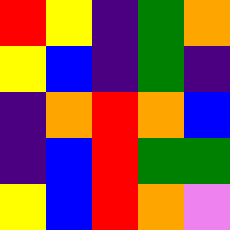[["red", "yellow", "indigo", "green", "orange"], ["yellow", "blue", "indigo", "green", "indigo"], ["indigo", "orange", "red", "orange", "blue"], ["indigo", "blue", "red", "green", "green"], ["yellow", "blue", "red", "orange", "violet"]]